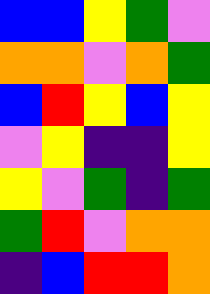[["blue", "blue", "yellow", "green", "violet"], ["orange", "orange", "violet", "orange", "green"], ["blue", "red", "yellow", "blue", "yellow"], ["violet", "yellow", "indigo", "indigo", "yellow"], ["yellow", "violet", "green", "indigo", "green"], ["green", "red", "violet", "orange", "orange"], ["indigo", "blue", "red", "red", "orange"]]